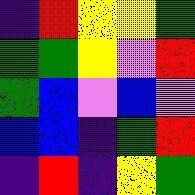[["indigo", "red", "yellow", "yellow", "green"], ["green", "green", "yellow", "violet", "red"], ["green", "blue", "violet", "blue", "violet"], ["blue", "blue", "indigo", "green", "red"], ["indigo", "red", "indigo", "yellow", "green"]]